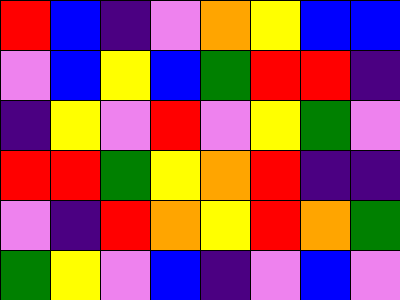[["red", "blue", "indigo", "violet", "orange", "yellow", "blue", "blue"], ["violet", "blue", "yellow", "blue", "green", "red", "red", "indigo"], ["indigo", "yellow", "violet", "red", "violet", "yellow", "green", "violet"], ["red", "red", "green", "yellow", "orange", "red", "indigo", "indigo"], ["violet", "indigo", "red", "orange", "yellow", "red", "orange", "green"], ["green", "yellow", "violet", "blue", "indigo", "violet", "blue", "violet"]]